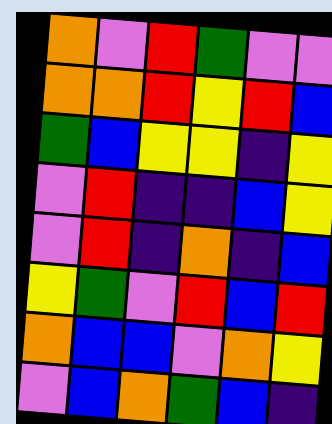[["orange", "violet", "red", "green", "violet", "violet"], ["orange", "orange", "red", "yellow", "red", "blue"], ["green", "blue", "yellow", "yellow", "indigo", "yellow"], ["violet", "red", "indigo", "indigo", "blue", "yellow"], ["violet", "red", "indigo", "orange", "indigo", "blue"], ["yellow", "green", "violet", "red", "blue", "red"], ["orange", "blue", "blue", "violet", "orange", "yellow"], ["violet", "blue", "orange", "green", "blue", "indigo"]]